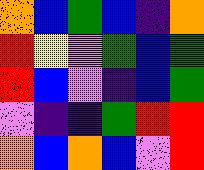[["orange", "blue", "green", "blue", "indigo", "orange"], ["red", "yellow", "violet", "green", "blue", "green"], ["red", "blue", "violet", "indigo", "blue", "green"], ["violet", "indigo", "indigo", "green", "red", "red"], ["orange", "blue", "orange", "blue", "violet", "red"]]